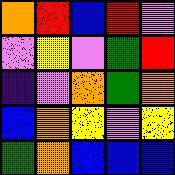[["orange", "red", "blue", "red", "violet"], ["violet", "yellow", "violet", "green", "red"], ["indigo", "violet", "orange", "green", "orange"], ["blue", "orange", "yellow", "violet", "yellow"], ["green", "orange", "blue", "blue", "blue"]]